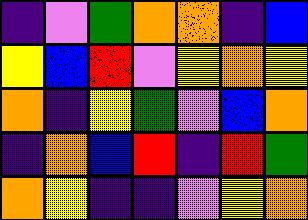[["indigo", "violet", "green", "orange", "orange", "indigo", "blue"], ["yellow", "blue", "red", "violet", "yellow", "orange", "yellow"], ["orange", "indigo", "yellow", "green", "violet", "blue", "orange"], ["indigo", "orange", "blue", "red", "indigo", "red", "green"], ["orange", "yellow", "indigo", "indigo", "violet", "yellow", "orange"]]